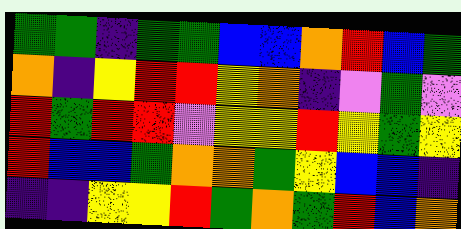[["green", "green", "indigo", "green", "green", "blue", "blue", "orange", "red", "blue", "green"], ["orange", "indigo", "yellow", "red", "red", "yellow", "orange", "indigo", "violet", "green", "violet"], ["red", "green", "red", "red", "violet", "yellow", "yellow", "red", "yellow", "green", "yellow"], ["red", "blue", "blue", "green", "orange", "orange", "green", "yellow", "blue", "blue", "indigo"], ["indigo", "indigo", "yellow", "yellow", "red", "green", "orange", "green", "red", "blue", "orange"]]